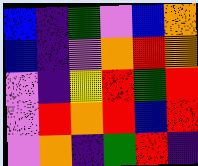[["blue", "indigo", "green", "violet", "blue", "orange"], ["blue", "indigo", "violet", "orange", "red", "orange"], ["violet", "indigo", "yellow", "red", "green", "red"], ["violet", "red", "orange", "red", "blue", "red"], ["violet", "orange", "indigo", "green", "red", "indigo"]]